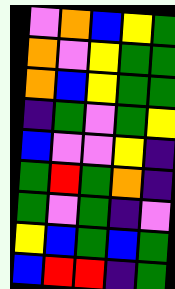[["violet", "orange", "blue", "yellow", "green"], ["orange", "violet", "yellow", "green", "green"], ["orange", "blue", "yellow", "green", "green"], ["indigo", "green", "violet", "green", "yellow"], ["blue", "violet", "violet", "yellow", "indigo"], ["green", "red", "green", "orange", "indigo"], ["green", "violet", "green", "indigo", "violet"], ["yellow", "blue", "green", "blue", "green"], ["blue", "red", "red", "indigo", "green"]]